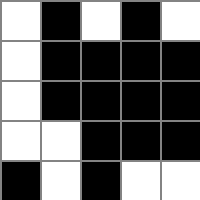[["white", "black", "white", "black", "white"], ["white", "black", "black", "black", "black"], ["white", "black", "black", "black", "black"], ["white", "white", "black", "black", "black"], ["black", "white", "black", "white", "white"]]